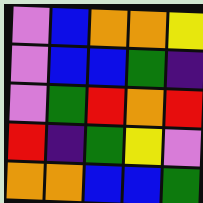[["violet", "blue", "orange", "orange", "yellow"], ["violet", "blue", "blue", "green", "indigo"], ["violet", "green", "red", "orange", "red"], ["red", "indigo", "green", "yellow", "violet"], ["orange", "orange", "blue", "blue", "green"]]